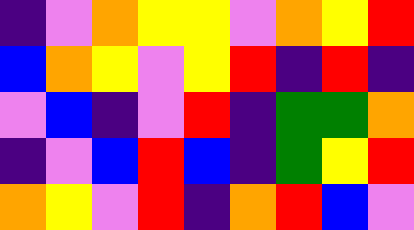[["indigo", "violet", "orange", "yellow", "yellow", "violet", "orange", "yellow", "red"], ["blue", "orange", "yellow", "violet", "yellow", "red", "indigo", "red", "indigo"], ["violet", "blue", "indigo", "violet", "red", "indigo", "green", "green", "orange"], ["indigo", "violet", "blue", "red", "blue", "indigo", "green", "yellow", "red"], ["orange", "yellow", "violet", "red", "indigo", "orange", "red", "blue", "violet"]]